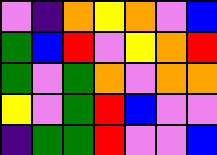[["violet", "indigo", "orange", "yellow", "orange", "violet", "blue"], ["green", "blue", "red", "violet", "yellow", "orange", "red"], ["green", "violet", "green", "orange", "violet", "orange", "orange"], ["yellow", "violet", "green", "red", "blue", "violet", "violet"], ["indigo", "green", "green", "red", "violet", "violet", "blue"]]